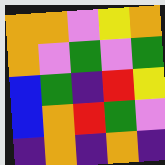[["orange", "orange", "violet", "yellow", "orange"], ["orange", "violet", "green", "violet", "green"], ["blue", "green", "indigo", "red", "yellow"], ["blue", "orange", "red", "green", "violet"], ["indigo", "orange", "indigo", "orange", "indigo"]]